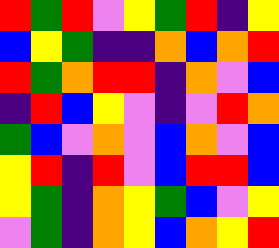[["red", "green", "red", "violet", "yellow", "green", "red", "indigo", "yellow"], ["blue", "yellow", "green", "indigo", "indigo", "orange", "blue", "orange", "red"], ["red", "green", "orange", "red", "red", "indigo", "orange", "violet", "blue"], ["indigo", "red", "blue", "yellow", "violet", "indigo", "violet", "red", "orange"], ["green", "blue", "violet", "orange", "violet", "blue", "orange", "violet", "blue"], ["yellow", "red", "indigo", "red", "violet", "blue", "red", "red", "blue"], ["yellow", "green", "indigo", "orange", "yellow", "green", "blue", "violet", "yellow"], ["violet", "green", "indigo", "orange", "yellow", "blue", "orange", "yellow", "red"]]